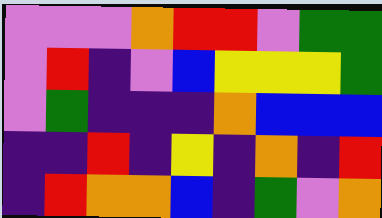[["violet", "violet", "violet", "orange", "red", "red", "violet", "green", "green"], ["violet", "red", "indigo", "violet", "blue", "yellow", "yellow", "yellow", "green"], ["violet", "green", "indigo", "indigo", "indigo", "orange", "blue", "blue", "blue"], ["indigo", "indigo", "red", "indigo", "yellow", "indigo", "orange", "indigo", "red"], ["indigo", "red", "orange", "orange", "blue", "indigo", "green", "violet", "orange"]]